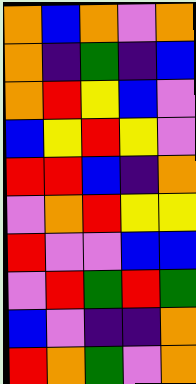[["orange", "blue", "orange", "violet", "orange"], ["orange", "indigo", "green", "indigo", "blue"], ["orange", "red", "yellow", "blue", "violet"], ["blue", "yellow", "red", "yellow", "violet"], ["red", "red", "blue", "indigo", "orange"], ["violet", "orange", "red", "yellow", "yellow"], ["red", "violet", "violet", "blue", "blue"], ["violet", "red", "green", "red", "green"], ["blue", "violet", "indigo", "indigo", "orange"], ["red", "orange", "green", "violet", "orange"]]